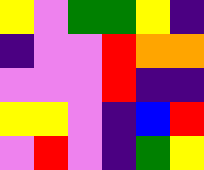[["yellow", "violet", "green", "green", "yellow", "indigo"], ["indigo", "violet", "violet", "red", "orange", "orange"], ["violet", "violet", "violet", "red", "indigo", "indigo"], ["yellow", "yellow", "violet", "indigo", "blue", "red"], ["violet", "red", "violet", "indigo", "green", "yellow"]]